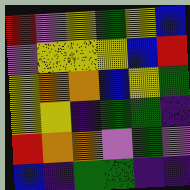[["red", "violet", "yellow", "green", "yellow", "blue"], ["violet", "yellow", "yellow", "yellow", "blue", "red"], ["yellow", "orange", "orange", "blue", "yellow", "green"], ["yellow", "yellow", "indigo", "green", "green", "indigo"], ["red", "orange", "orange", "violet", "green", "violet"], ["blue", "indigo", "green", "green", "indigo", "indigo"]]